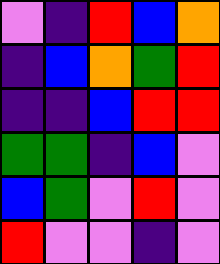[["violet", "indigo", "red", "blue", "orange"], ["indigo", "blue", "orange", "green", "red"], ["indigo", "indigo", "blue", "red", "red"], ["green", "green", "indigo", "blue", "violet"], ["blue", "green", "violet", "red", "violet"], ["red", "violet", "violet", "indigo", "violet"]]